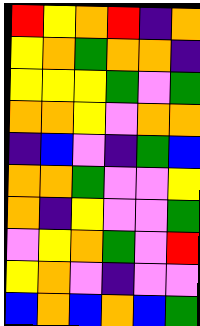[["red", "yellow", "orange", "red", "indigo", "orange"], ["yellow", "orange", "green", "orange", "orange", "indigo"], ["yellow", "yellow", "yellow", "green", "violet", "green"], ["orange", "orange", "yellow", "violet", "orange", "orange"], ["indigo", "blue", "violet", "indigo", "green", "blue"], ["orange", "orange", "green", "violet", "violet", "yellow"], ["orange", "indigo", "yellow", "violet", "violet", "green"], ["violet", "yellow", "orange", "green", "violet", "red"], ["yellow", "orange", "violet", "indigo", "violet", "violet"], ["blue", "orange", "blue", "orange", "blue", "green"]]